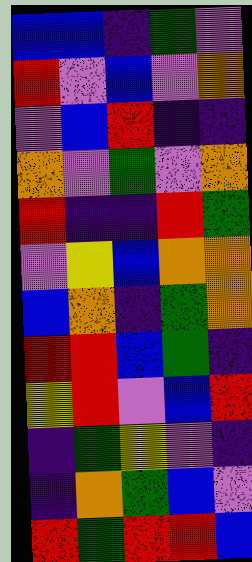[["blue", "blue", "indigo", "green", "violet"], ["red", "violet", "blue", "violet", "orange"], ["violet", "blue", "red", "indigo", "indigo"], ["orange", "violet", "green", "violet", "orange"], ["red", "indigo", "indigo", "red", "green"], ["violet", "yellow", "blue", "orange", "orange"], ["blue", "orange", "indigo", "green", "orange"], ["red", "red", "blue", "green", "indigo"], ["yellow", "red", "violet", "blue", "red"], ["indigo", "green", "yellow", "violet", "indigo"], ["indigo", "orange", "green", "blue", "violet"], ["red", "green", "red", "red", "blue"]]